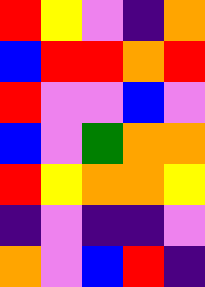[["red", "yellow", "violet", "indigo", "orange"], ["blue", "red", "red", "orange", "red"], ["red", "violet", "violet", "blue", "violet"], ["blue", "violet", "green", "orange", "orange"], ["red", "yellow", "orange", "orange", "yellow"], ["indigo", "violet", "indigo", "indigo", "violet"], ["orange", "violet", "blue", "red", "indigo"]]